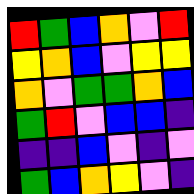[["red", "green", "blue", "orange", "violet", "red"], ["yellow", "orange", "blue", "violet", "yellow", "yellow"], ["orange", "violet", "green", "green", "orange", "blue"], ["green", "red", "violet", "blue", "blue", "indigo"], ["indigo", "indigo", "blue", "violet", "indigo", "violet"], ["green", "blue", "orange", "yellow", "violet", "indigo"]]